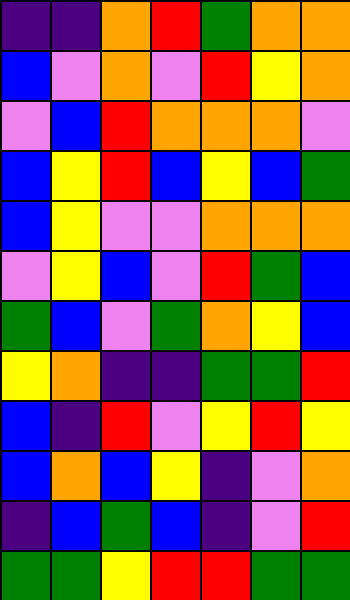[["indigo", "indigo", "orange", "red", "green", "orange", "orange"], ["blue", "violet", "orange", "violet", "red", "yellow", "orange"], ["violet", "blue", "red", "orange", "orange", "orange", "violet"], ["blue", "yellow", "red", "blue", "yellow", "blue", "green"], ["blue", "yellow", "violet", "violet", "orange", "orange", "orange"], ["violet", "yellow", "blue", "violet", "red", "green", "blue"], ["green", "blue", "violet", "green", "orange", "yellow", "blue"], ["yellow", "orange", "indigo", "indigo", "green", "green", "red"], ["blue", "indigo", "red", "violet", "yellow", "red", "yellow"], ["blue", "orange", "blue", "yellow", "indigo", "violet", "orange"], ["indigo", "blue", "green", "blue", "indigo", "violet", "red"], ["green", "green", "yellow", "red", "red", "green", "green"]]